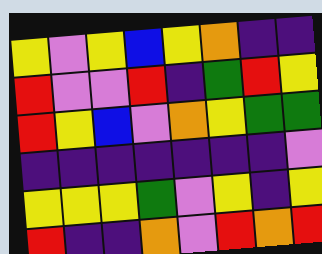[["yellow", "violet", "yellow", "blue", "yellow", "orange", "indigo", "indigo"], ["red", "violet", "violet", "red", "indigo", "green", "red", "yellow"], ["red", "yellow", "blue", "violet", "orange", "yellow", "green", "green"], ["indigo", "indigo", "indigo", "indigo", "indigo", "indigo", "indigo", "violet"], ["yellow", "yellow", "yellow", "green", "violet", "yellow", "indigo", "yellow"], ["red", "indigo", "indigo", "orange", "violet", "red", "orange", "red"]]